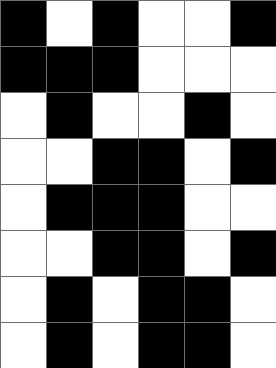[["black", "white", "black", "white", "white", "black"], ["black", "black", "black", "white", "white", "white"], ["white", "black", "white", "white", "black", "white"], ["white", "white", "black", "black", "white", "black"], ["white", "black", "black", "black", "white", "white"], ["white", "white", "black", "black", "white", "black"], ["white", "black", "white", "black", "black", "white"], ["white", "black", "white", "black", "black", "white"]]